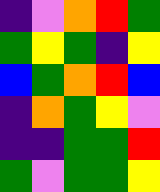[["indigo", "violet", "orange", "red", "green"], ["green", "yellow", "green", "indigo", "yellow"], ["blue", "green", "orange", "red", "blue"], ["indigo", "orange", "green", "yellow", "violet"], ["indigo", "indigo", "green", "green", "red"], ["green", "violet", "green", "green", "yellow"]]